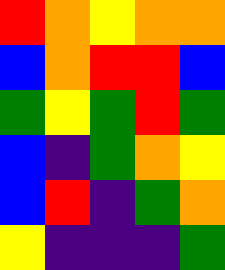[["red", "orange", "yellow", "orange", "orange"], ["blue", "orange", "red", "red", "blue"], ["green", "yellow", "green", "red", "green"], ["blue", "indigo", "green", "orange", "yellow"], ["blue", "red", "indigo", "green", "orange"], ["yellow", "indigo", "indigo", "indigo", "green"]]